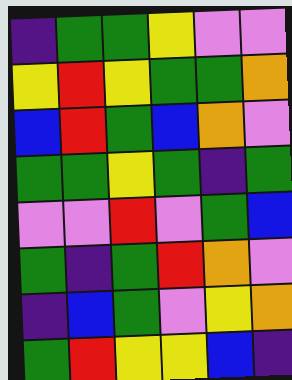[["indigo", "green", "green", "yellow", "violet", "violet"], ["yellow", "red", "yellow", "green", "green", "orange"], ["blue", "red", "green", "blue", "orange", "violet"], ["green", "green", "yellow", "green", "indigo", "green"], ["violet", "violet", "red", "violet", "green", "blue"], ["green", "indigo", "green", "red", "orange", "violet"], ["indigo", "blue", "green", "violet", "yellow", "orange"], ["green", "red", "yellow", "yellow", "blue", "indigo"]]